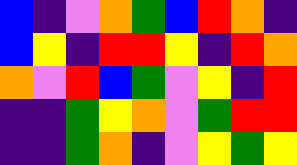[["blue", "indigo", "violet", "orange", "green", "blue", "red", "orange", "indigo"], ["blue", "yellow", "indigo", "red", "red", "yellow", "indigo", "red", "orange"], ["orange", "violet", "red", "blue", "green", "violet", "yellow", "indigo", "red"], ["indigo", "indigo", "green", "yellow", "orange", "violet", "green", "red", "red"], ["indigo", "indigo", "green", "orange", "indigo", "violet", "yellow", "green", "yellow"]]